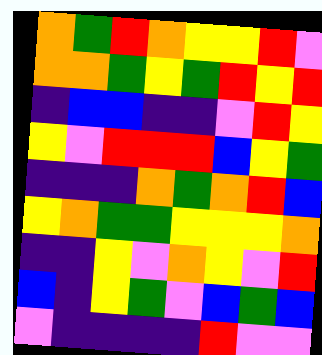[["orange", "green", "red", "orange", "yellow", "yellow", "red", "violet"], ["orange", "orange", "green", "yellow", "green", "red", "yellow", "red"], ["indigo", "blue", "blue", "indigo", "indigo", "violet", "red", "yellow"], ["yellow", "violet", "red", "red", "red", "blue", "yellow", "green"], ["indigo", "indigo", "indigo", "orange", "green", "orange", "red", "blue"], ["yellow", "orange", "green", "green", "yellow", "yellow", "yellow", "orange"], ["indigo", "indigo", "yellow", "violet", "orange", "yellow", "violet", "red"], ["blue", "indigo", "yellow", "green", "violet", "blue", "green", "blue"], ["violet", "indigo", "indigo", "indigo", "indigo", "red", "violet", "violet"]]